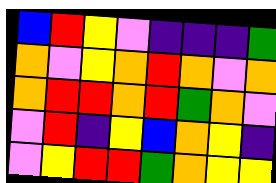[["blue", "red", "yellow", "violet", "indigo", "indigo", "indigo", "green"], ["orange", "violet", "yellow", "orange", "red", "orange", "violet", "orange"], ["orange", "red", "red", "orange", "red", "green", "orange", "violet"], ["violet", "red", "indigo", "yellow", "blue", "orange", "yellow", "indigo"], ["violet", "yellow", "red", "red", "green", "orange", "yellow", "yellow"]]